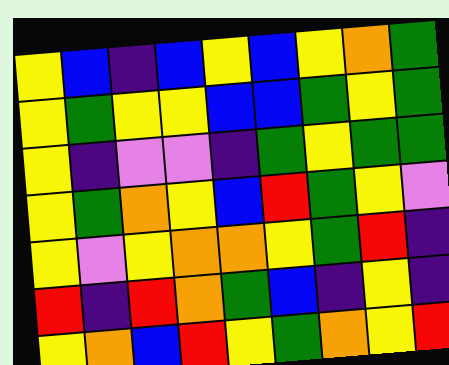[["yellow", "blue", "indigo", "blue", "yellow", "blue", "yellow", "orange", "green"], ["yellow", "green", "yellow", "yellow", "blue", "blue", "green", "yellow", "green"], ["yellow", "indigo", "violet", "violet", "indigo", "green", "yellow", "green", "green"], ["yellow", "green", "orange", "yellow", "blue", "red", "green", "yellow", "violet"], ["yellow", "violet", "yellow", "orange", "orange", "yellow", "green", "red", "indigo"], ["red", "indigo", "red", "orange", "green", "blue", "indigo", "yellow", "indigo"], ["yellow", "orange", "blue", "red", "yellow", "green", "orange", "yellow", "red"]]